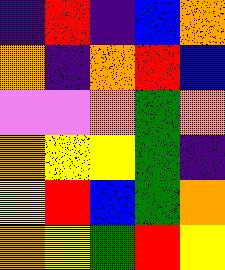[["indigo", "red", "indigo", "blue", "orange"], ["orange", "indigo", "orange", "red", "blue"], ["violet", "violet", "orange", "green", "orange"], ["orange", "yellow", "yellow", "green", "indigo"], ["yellow", "red", "blue", "green", "orange"], ["orange", "yellow", "green", "red", "yellow"]]